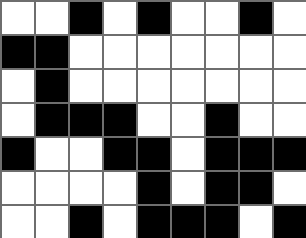[["white", "white", "black", "white", "black", "white", "white", "black", "white"], ["black", "black", "white", "white", "white", "white", "white", "white", "white"], ["white", "black", "white", "white", "white", "white", "white", "white", "white"], ["white", "black", "black", "black", "white", "white", "black", "white", "white"], ["black", "white", "white", "black", "black", "white", "black", "black", "black"], ["white", "white", "white", "white", "black", "white", "black", "black", "white"], ["white", "white", "black", "white", "black", "black", "black", "white", "black"]]